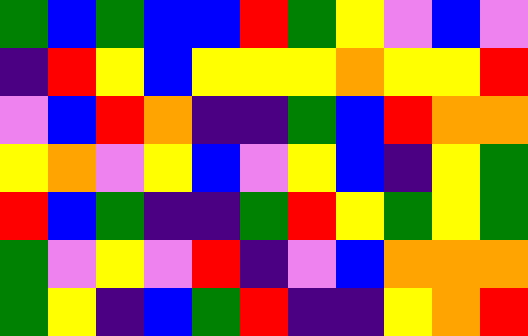[["green", "blue", "green", "blue", "blue", "red", "green", "yellow", "violet", "blue", "violet"], ["indigo", "red", "yellow", "blue", "yellow", "yellow", "yellow", "orange", "yellow", "yellow", "red"], ["violet", "blue", "red", "orange", "indigo", "indigo", "green", "blue", "red", "orange", "orange"], ["yellow", "orange", "violet", "yellow", "blue", "violet", "yellow", "blue", "indigo", "yellow", "green"], ["red", "blue", "green", "indigo", "indigo", "green", "red", "yellow", "green", "yellow", "green"], ["green", "violet", "yellow", "violet", "red", "indigo", "violet", "blue", "orange", "orange", "orange"], ["green", "yellow", "indigo", "blue", "green", "red", "indigo", "indigo", "yellow", "orange", "red"]]